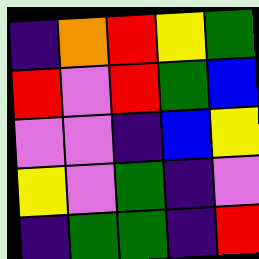[["indigo", "orange", "red", "yellow", "green"], ["red", "violet", "red", "green", "blue"], ["violet", "violet", "indigo", "blue", "yellow"], ["yellow", "violet", "green", "indigo", "violet"], ["indigo", "green", "green", "indigo", "red"]]